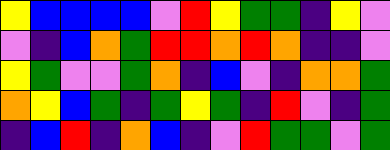[["yellow", "blue", "blue", "blue", "blue", "violet", "red", "yellow", "green", "green", "indigo", "yellow", "violet"], ["violet", "indigo", "blue", "orange", "green", "red", "red", "orange", "red", "orange", "indigo", "indigo", "violet"], ["yellow", "green", "violet", "violet", "green", "orange", "indigo", "blue", "violet", "indigo", "orange", "orange", "green"], ["orange", "yellow", "blue", "green", "indigo", "green", "yellow", "green", "indigo", "red", "violet", "indigo", "green"], ["indigo", "blue", "red", "indigo", "orange", "blue", "indigo", "violet", "red", "green", "green", "violet", "green"]]